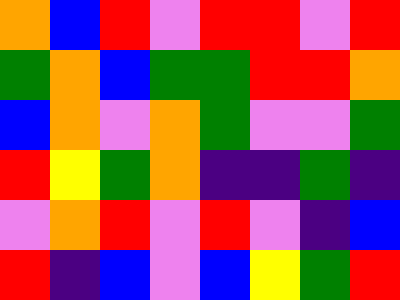[["orange", "blue", "red", "violet", "red", "red", "violet", "red"], ["green", "orange", "blue", "green", "green", "red", "red", "orange"], ["blue", "orange", "violet", "orange", "green", "violet", "violet", "green"], ["red", "yellow", "green", "orange", "indigo", "indigo", "green", "indigo"], ["violet", "orange", "red", "violet", "red", "violet", "indigo", "blue"], ["red", "indigo", "blue", "violet", "blue", "yellow", "green", "red"]]